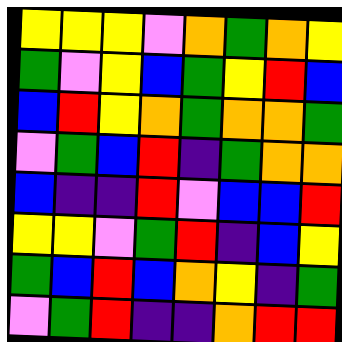[["yellow", "yellow", "yellow", "violet", "orange", "green", "orange", "yellow"], ["green", "violet", "yellow", "blue", "green", "yellow", "red", "blue"], ["blue", "red", "yellow", "orange", "green", "orange", "orange", "green"], ["violet", "green", "blue", "red", "indigo", "green", "orange", "orange"], ["blue", "indigo", "indigo", "red", "violet", "blue", "blue", "red"], ["yellow", "yellow", "violet", "green", "red", "indigo", "blue", "yellow"], ["green", "blue", "red", "blue", "orange", "yellow", "indigo", "green"], ["violet", "green", "red", "indigo", "indigo", "orange", "red", "red"]]